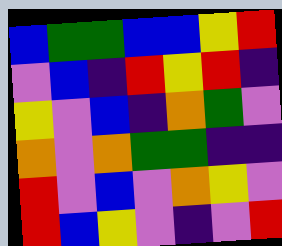[["blue", "green", "green", "blue", "blue", "yellow", "red"], ["violet", "blue", "indigo", "red", "yellow", "red", "indigo"], ["yellow", "violet", "blue", "indigo", "orange", "green", "violet"], ["orange", "violet", "orange", "green", "green", "indigo", "indigo"], ["red", "violet", "blue", "violet", "orange", "yellow", "violet"], ["red", "blue", "yellow", "violet", "indigo", "violet", "red"]]